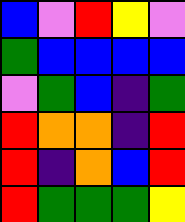[["blue", "violet", "red", "yellow", "violet"], ["green", "blue", "blue", "blue", "blue"], ["violet", "green", "blue", "indigo", "green"], ["red", "orange", "orange", "indigo", "red"], ["red", "indigo", "orange", "blue", "red"], ["red", "green", "green", "green", "yellow"]]